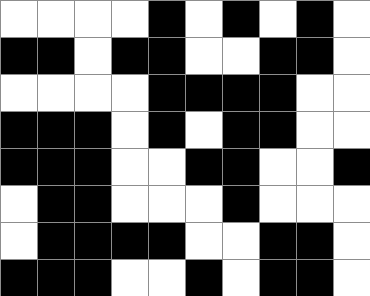[["white", "white", "white", "white", "black", "white", "black", "white", "black", "white"], ["black", "black", "white", "black", "black", "white", "white", "black", "black", "white"], ["white", "white", "white", "white", "black", "black", "black", "black", "white", "white"], ["black", "black", "black", "white", "black", "white", "black", "black", "white", "white"], ["black", "black", "black", "white", "white", "black", "black", "white", "white", "black"], ["white", "black", "black", "white", "white", "white", "black", "white", "white", "white"], ["white", "black", "black", "black", "black", "white", "white", "black", "black", "white"], ["black", "black", "black", "white", "white", "black", "white", "black", "black", "white"]]